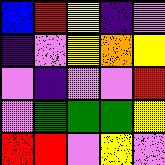[["blue", "red", "yellow", "indigo", "violet"], ["indigo", "violet", "yellow", "orange", "yellow"], ["violet", "indigo", "violet", "violet", "red"], ["violet", "green", "green", "green", "yellow"], ["red", "red", "violet", "yellow", "violet"]]